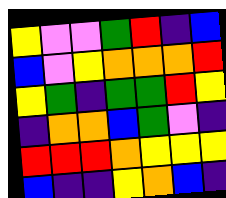[["yellow", "violet", "violet", "green", "red", "indigo", "blue"], ["blue", "violet", "yellow", "orange", "orange", "orange", "red"], ["yellow", "green", "indigo", "green", "green", "red", "yellow"], ["indigo", "orange", "orange", "blue", "green", "violet", "indigo"], ["red", "red", "red", "orange", "yellow", "yellow", "yellow"], ["blue", "indigo", "indigo", "yellow", "orange", "blue", "indigo"]]